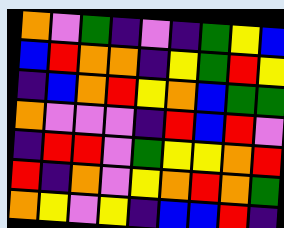[["orange", "violet", "green", "indigo", "violet", "indigo", "green", "yellow", "blue"], ["blue", "red", "orange", "orange", "indigo", "yellow", "green", "red", "yellow"], ["indigo", "blue", "orange", "red", "yellow", "orange", "blue", "green", "green"], ["orange", "violet", "violet", "violet", "indigo", "red", "blue", "red", "violet"], ["indigo", "red", "red", "violet", "green", "yellow", "yellow", "orange", "red"], ["red", "indigo", "orange", "violet", "yellow", "orange", "red", "orange", "green"], ["orange", "yellow", "violet", "yellow", "indigo", "blue", "blue", "red", "indigo"]]